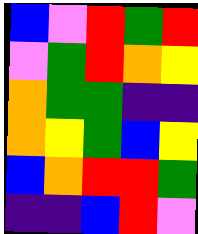[["blue", "violet", "red", "green", "red"], ["violet", "green", "red", "orange", "yellow"], ["orange", "green", "green", "indigo", "indigo"], ["orange", "yellow", "green", "blue", "yellow"], ["blue", "orange", "red", "red", "green"], ["indigo", "indigo", "blue", "red", "violet"]]